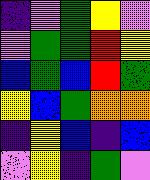[["indigo", "violet", "green", "yellow", "violet"], ["violet", "green", "green", "red", "yellow"], ["blue", "green", "blue", "red", "green"], ["yellow", "blue", "green", "orange", "orange"], ["indigo", "yellow", "blue", "indigo", "blue"], ["violet", "yellow", "indigo", "green", "violet"]]